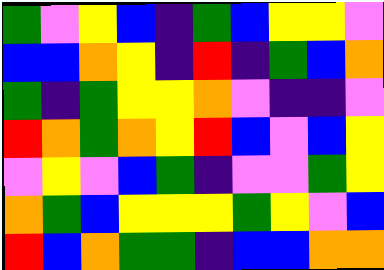[["green", "violet", "yellow", "blue", "indigo", "green", "blue", "yellow", "yellow", "violet"], ["blue", "blue", "orange", "yellow", "indigo", "red", "indigo", "green", "blue", "orange"], ["green", "indigo", "green", "yellow", "yellow", "orange", "violet", "indigo", "indigo", "violet"], ["red", "orange", "green", "orange", "yellow", "red", "blue", "violet", "blue", "yellow"], ["violet", "yellow", "violet", "blue", "green", "indigo", "violet", "violet", "green", "yellow"], ["orange", "green", "blue", "yellow", "yellow", "yellow", "green", "yellow", "violet", "blue"], ["red", "blue", "orange", "green", "green", "indigo", "blue", "blue", "orange", "orange"]]